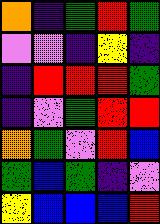[["orange", "indigo", "green", "red", "green"], ["violet", "violet", "indigo", "yellow", "indigo"], ["indigo", "red", "red", "red", "green"], ["indigo", "violet", "green", "red", "red"], ["orange", "green", "violet", "red", "blue"], ["green", "blue", "green", "indigo", "violet"], ["yellow", "blue", "blue", "blue", "red"]]